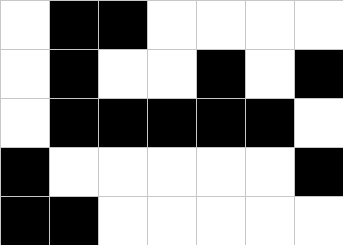[["white", "black", "black", "white", "white", "white", "white"], ["white", "black", "white", "white", "black", "white", "black"], ["white", "black", "black", "black", "black", "black", "white"], ["black", "white", "white", "white", "white", "white", "black"], ["black", "black", "white", "white", "white", "white", "white"]]